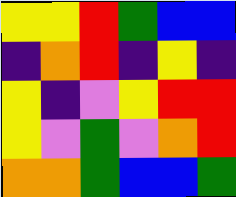[["yellow", "yellow", "red", "green", "blue", "blue"], ["indigo", "orange", "red", "indigo", "yellow", "indigo"], ["yellow", "indigo", "violet", "yellow", "red", "red"], ["yellow", "violet", "green", "violet", "orange", "red"], ["orange", "orange", "green", "blue", "blue", "green"]]